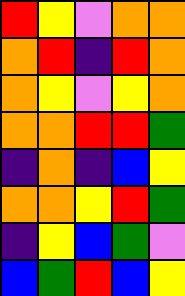[["red", "yellow", "violet", "orange", "orange"], ["orange", "red", "indigo", "red", "orange"], ["orange", "yellow", "violet", "yellow", "orange"], ["orange", "orange", "red", "red", "green"], ["indigo", "orange", "indigo", "blue", "yellow"], ["orange", "orange", "yellow", "red", "green"], ["indigo", "yellow", "blue", "green", "violet"], ["blue", "green", "red", "blue", "yellow"]]